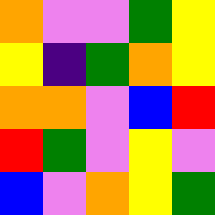[["orange", "violet", "violet", "green", "yellow"], ["yellow", "indigo", "green", "orange", "yellow"], ["orange", "orange", "violet", "blue", "red"], ["red", "green", "violet", "yellow", "violet"], ["blue", "violet", "orange", "yellow", "green"]]